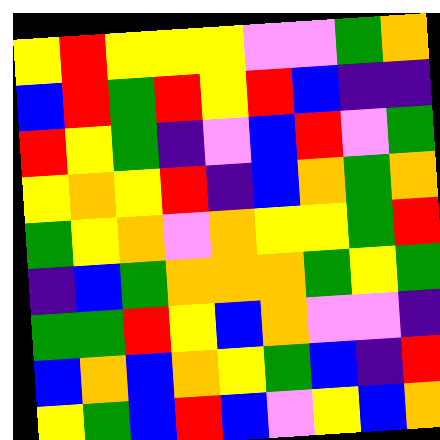[["yellow", "red", "yellow", "yellow", "yellow", "violet", "violet", "green", "orange"], ["blue", "red", "green", "red", "yellow", "red", "blue", "indigo", "indigo"], ["red", "yellow", "green", "indigo", "violet", "blue", "red", "violet", "green"], ["yellow", "orange", "yellow", "red", "indigo", "blue", "orange", "green", "orange"], ["green", "yellow", "orange", "violet", "orange", "yellow", "yellow", "green", "red"], ["indigo", "blue", "green", "orange", "orange", "orange", "green", "yellow", "green"], ["green", "green", "red", "yellow", "blue", "orange", "violet", "violet", "indigo"], ["blue", "orange", "blue", "orange", "yellow", "green", "blue", "indigo", "red"], ["yellow", "green", "blue", "red", "blue", "violet", "yellow", "blue", "orange"]]